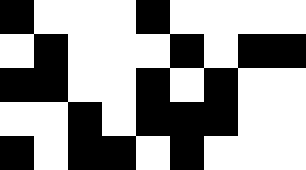[["black", "white", "white", "white", "black", "white", "white", "white", "white"], ["white", "black", "white", "white", "white", "black", "white", "black", "black"], ["black", "black", "white", "white", "black", "white", "black", "white", "white"], ["white", "white", "black", "white", "black", "black", "black", "white", "white"], ["black", "white", "black", "black", "white", "black", "white", "white", "white"]]